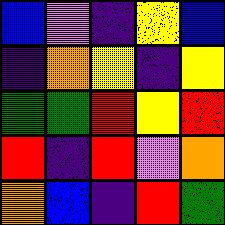[["blue", "violet", "indigo", "yellow", "blue"], ["indigo", "orange", "yellow", "indigo", "yellow"], ["green", "green", "red", "yellow", "red"], ["red", "indigo", "red", "violet", "orange"], ["orange", "blue", "indigo", "red", "green"]]